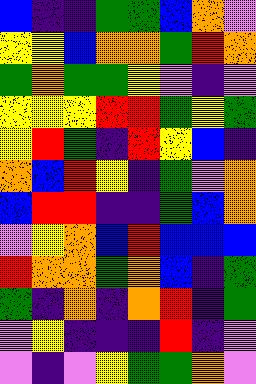[["blue", "indigo", "indigo", "green", "green", "blue", "orange", "violet"], ["yellow", "yellow", "blue", "orange", "orange", "green", "red", "orange"], ["green", "orange", "green", "green", "yellow", "violet", "indigo", "violet"], ["yellow", "yellow", "yellow", "red", "red", "green", "yellow", "green"], ["yellow", "red", "green", "indigo", "red", "yellow", "blue", "indigo"], ["orange", "blue", "red", "yellow", "indigo", "green", "violet", "orange"], ["blue", "red", "red", "indigo", "indigo", "green", "blue", "orange"], ["violet", "yellow", "orange", "blue", "red", "blue", "blue", "blue"], ["red", "orange", "orange", "green", "orange", "blue", "indigo", "green"], ["green", "indigo", "orange", "indigo", "orange", "red", "indigo", "green"], ["violet", "yellow", "indigo", "indigo", "indigo", "red", "indigo", "violet"], ["violet", "indigo", "violet", "yellow", "green", "green", "orange", "violet"]]